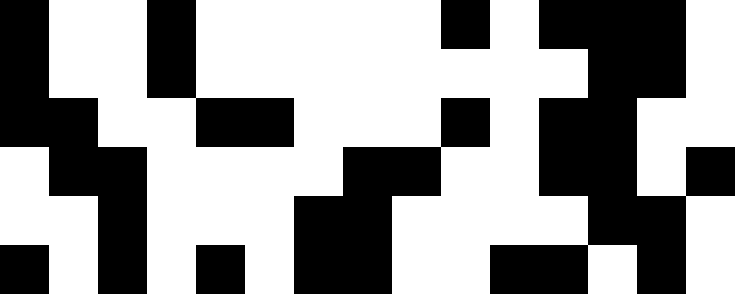[["black", "white", "white", "black", "white", "white", "white", "white", "white", "black", "white", "black", "black", "black", "white"], ["black", "white", "white", "black", "white", "white", "white", "white", "white", "white", "white", "white", "black", "black", "white"], ["black", "black", "white", "white", "black", "black", "white", "white", "white", "black", "white", "black", "black", "white", "white"], ["white", "black", "black", "white", "white", "white", "white", "black", "black", "white", "white", "black", "black", "white", "black"], ["white", "white", "black", "white", "white", "white", "black", "black", "white", "white", "white", "white", "black", "black", "white"], ["black", "white", "black", "white", "black", "white", "black", "black", "white", "white", "black", "black", "white", "black", "white"]]